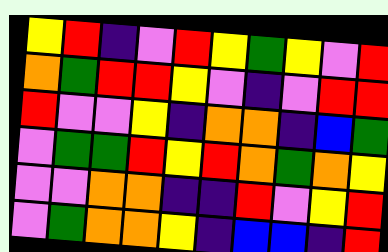[["yellow", "red", "indigo", "violet", "red", "yellow", "green", "yellow", "violet", "red"], ["orange", "green", "red", "red", "yellow", "violet", "indigo", "violet", "red", "red"], ["red", "violet", "violet", "yellow", "indigo", "orange", "orange", "indigo", "blue", "green"], ["violet", "green", "green", "red", "yellow", "red", "orange", "green", "orange", "yellow"], ["violet", "violet", "orange", "orange", "indigo", "indigo", "red", "violet", "yellow", "red"], ["violet", "green", "orange", "orange", "yellow", "indigo", "blue", "blue", "indigo", "red"]]